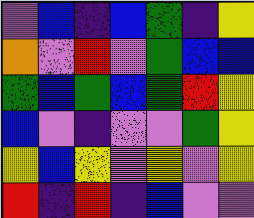[["violet", "blue", "indigo", "blue", "green", "indigo", "yellow"], ["orange", "violet", "red", "violet", "green", "blue", "blue"], ["green", "blue", "green", "blue", "green", "red", "yellow"], ["blue", "violet", "indigo", "violet", "violet", "green", "yellow"], ["yellow", "blue", "yellow", "violet", "yellow", "violet", "yellow"], ["red", "indigo", "red", "indigo", "blue", "violet", "violet"]]